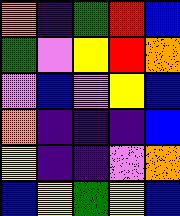[["orange", "indigo", "green", "red", "blue"], ["green", "violet", "yellow", "red", "orange"], ["violet", "blue", "violet", "yellow", "blue"], ["orange", "indigo", "indigo", "indigo", "blue"], ["yellow", "indigo", "indigo", "violet", "orange"], ["blue", "yellow", "green", "yellow", "blue"]]